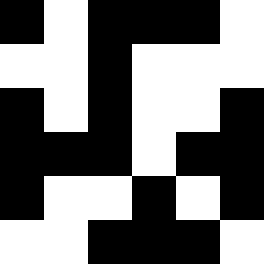[["black", "white", "black", "black", "black", "white"], ["white", "white", "black", "white", "white", "white"], ["black", "white", "black", "white", "white", "black"], ["black", "black", "black", "white", "black", "black"], ["black", "white", "white", "black", "white", "black"], ["white", "white", "black", "black", "black", "white"]]